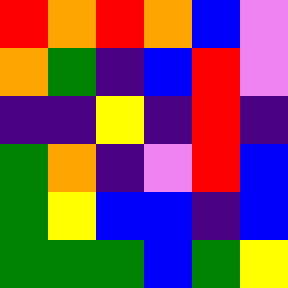[["red", "orange", "red", "orange", "blue", "violet"], ["orange", "green", "indigo", "blue", "red", "violet"], ["indigo", "indigo", "yellow", "indigo", "red", "indigo"], ["green", "orange", "indigo", "violet", "red", "blue"], ["green", "yellow", "blue", "blue", "indigo", "blue"], ["green", "green", "green", "blue", "green", "yellow"]]